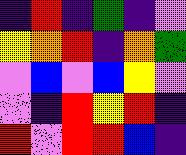[["indigo", "red", "indigo", "green", "indigo", "violet"], ["yellow", "orange", "red", "indigo", "orange", "green"], ["violet", "blue", "violet", "blue", "yellow", "violet"], ["violet", "indigo", "red", "yellow", "red", "indigo"], ["red", "violet", "red", "red", "blue", "indigo"]]